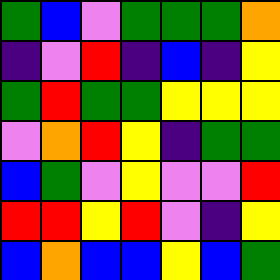[["green", "blue", "violet", "green", "green", "green", "orange"], ["indigo", "violet", "red", "indigo", "blue", "indigo", "yellow"], ["green", "red", "green", "green", "yellow", "yellow", "yellow"], ["violet", "orange", "red", "yellow", "indigo", "green", "green"], ["blue", "green", "violet", "yellow", "violet", "violet", "red"], ["red", "red", "yellow", "red", "violet", "indigo", "yellow"], ["blue", "orange", "blue", "blue", "yellow", "blue", "green"]]